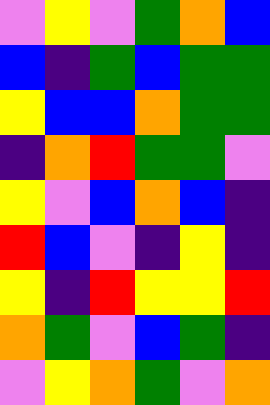[["violet", "yellow", "violet", "green", "orange", "blue"], ["blue", "indigo", "green", "blue", "green", "green"], ["yellow", "blue", "blue", "orange", "green", "green"], ["indigo", "orange", "red", "green", "green", "violet"], ["yellow", "violet", "blue", "orange", "blue", "indigo"], ["red", "blue", "violet", "indigo", "yellow", "indigo"], ["yellow", "indigo", "red", "yellow", "yellow", "red"], ["orange", "green", "violet", "blue", "green", "indigo"], ["violet", "yellow", "orange", "green", "violet", "orange"]]